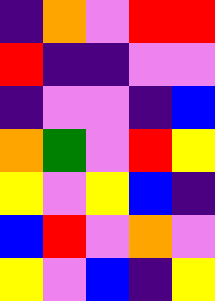[["indigo", "orange", "violet", "red", "red"], ["red", "indigo", "indigo", "violet", "violet"], ["indigo", "violet", "violet", "indigo", "blue"], ["orange", "green", "violet", "red", "yellow"], ["yellow", "violet", "yellow", "blue", "indigo"], ["blue", "red", "violet", "orange", "violet"], ["yellow", "violet", "blue", "indigo", "yellow"]]